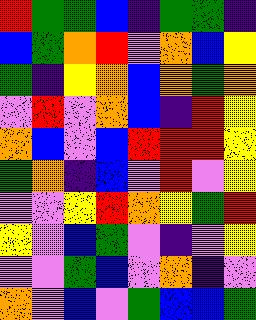[["red", "green", "green", "blue", "indigo", "green", "green", "indigo"], ["blue", "green", "orange", "red", "violet", "orange", "blue", "yellow"], ["green", "indigo", "yellow", "orange", "blue", "orange", "green", "orange"], ["violet", "red", "violet", "orange", "blue", "indigo", "red", "yellow"], ["orange", "blue", "violet", "blue", "red", "red", "red", "yellow"], ["green", "orange", "indigo", "blue", "violet", "red", "violet", "yellow"], ["violet", "violet", "yellow", "red", "orange", "yellow", "green", "red"], ["yellow", "violet", "blue", "green", "violet", "indigo", "violet", "yellow"], ["violet", "violet", "green", "blue", "violet", "orange", "indigo", "violet"], ["orange", "violet", "blue", "violet", "green", "blue", "blue", "green"]]